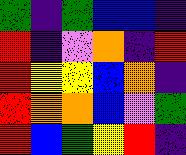[["green", "indigo", "green", "blue", "blue", "indigo"], ["red", "indigo", "violet", "orange", "indigo", "red"], ["red", "yellow", "yellow", "blue", "orange", "indigo"], ["red", "orange", "orange", "blue", "violet", "green"], ["red", "blue", "green", "yellow", "red", "indigo"]]